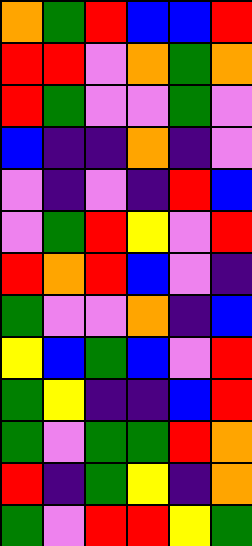[["orange", "green", "red", "blue", "blue", "red"], ["red", "red", "violet", "orange", "green", "orange"], ["red", "green", "violet", "violet", "green", "violet"], ["blue", "indigo", "indigo", "orange", "indigo", "violet"], ["violet", "indigo", "violet", "indigo", "red", "blue"], ["violet", "green", "red", "yellow", "violet", "red"], ["red", "orange", "red", "blue", "violet", "indigo"], ["green", "violet", "violet", "orange", "indigo", "blue"], ["yellow", "blue", "green", "blue", "violet", "red"], ["green", "yellow", "indigo", "indigo", "blue", "red"], ["green", "violet", "green", "green", "red", "orange"], ["red", "indigo", "green", "yellow", "indigo", "orange"], ["green", "violet", "red", "red", "yellow", "green"]]